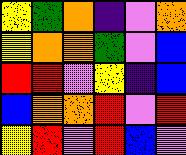[["yellow", "green", "orange", "indigo", "violet", "orange"], ["yellow", "orange", "orange", "green", "violet", "blue"], ["red", "red", "violet", "yellow", "indigo", "blue"], ["blue", "orange", "orange", "red", "violet", "red"], ["yellow", "red", "violet", "red", "blue", "violet"]]